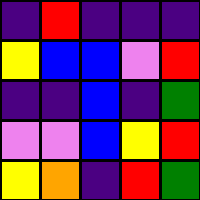[["indigo", "red", "indigo", "indigo", "indigo"], ["yellow", "blue", "blue", "violet", "red"], ["indigo", "indigo", "blue", "indigo", "green"], ["violet", "violet", "blue", "yellow", "red"], ["yellow", "orange", "indigo", "red", "green"]]